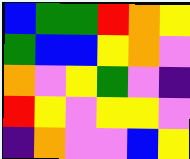[["blue", "green", "green", "red", "orange", "yellow"], ["green", "blue", "blue", "yellow", "orange", "violet"], ["orange", "violet", "yellow", "green", "violet", "indigo"], ["red", "yellow", "violet", "yellow", "yellow", "violet"], ["indigo", "orange", "violet", "violet", "blue", "yellow"]]